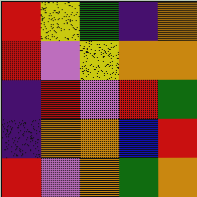[["red", "yellow", "green", "indigo", "orange"], ["red", "violet", "yellow", "orange", "orange"], ["indigo", "red", "violet", "red", "green"], ["indigo", "orange", "orange", "blue", "red"], ["red", "violet", "orange", "green", "orange"]]